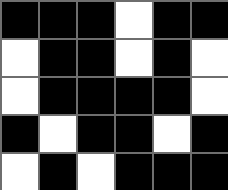[["black", "black", "black", "white", "black", "black"], ["white", "black", "black", "white", "black", "white"], ["white", "black", "black", "black", "black", "white"], ["black", "white", "black", "black", "white", "black"], ["white", "black", "white", "black", "black", "black"]]